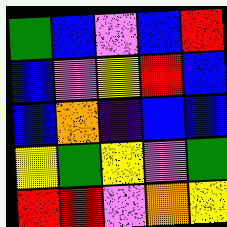[["green", "blue", "violet", "blue", "red"], ["blue", "violet", "yellow", "red", "blue"], ["blue", "orange", "indigo", "blue", "blue"], ["yellow", "green", "yellow", "violet", "green"], ["red", "red", "violet", "orange", "yellow"]]